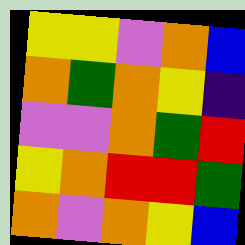[["yellow", "yellow", "violet", "orange", "blue"], ["orange", "green", "orange", "yellow", "indigo"], ["violet", "violet", "orange", "green", "red"], ["yellow", "orange", "red", "red", "green"], ["orange", "violet", "orange", "yellow", "blue"]]